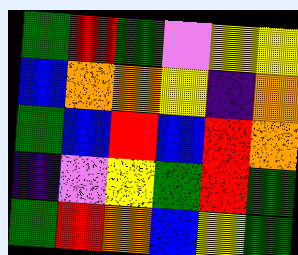[["green", "red", "green", "violet", "yellow", "yellow"], ["blue", "orange", "orange", "yellow", "indigo", "orange"], ["green", "blue", "red", "blue", "red", "orange"], ["indigo", "violet", "yellow", "green", "red", "green"], ["green", "red", "orange", "blue", "yellow", "green"]]